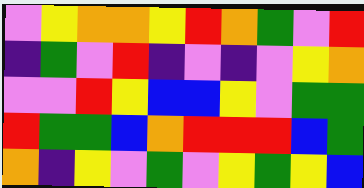[["violet", "yellow", "orange", "orange", "yellow", "red", "orange", "green", "violet", "red"], ["indigo", "green", "violet", "red", "indigo", "violet", "indigo", "violet", "yellow", "orange"], ["violet", "violet", "red", "yellow", "blue", "blue", "yellow", "violet", "green", "green"], ["red", "green", "green", "blue", "orange", "red", "red", "red", "blue", "green"], ["orange", "indigo", "yellow", "violet", "green", "violet", "yellow", "green", "yellow", "blue"]]